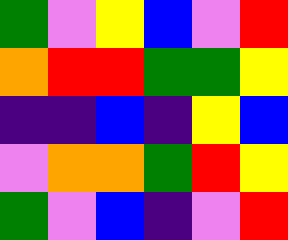[["green", "violet", "yellow", "blue", "violet", "red"], ["orange", "red", "red", "green", "green", "yellow"], ["indigo", "indigo", "blue", "indigo", "yellow", "blue"], ["violet", "orange", "orange", "green", "red", "yellow"], ["green", "violet", "blue", "indigo", "violet", "red"]]